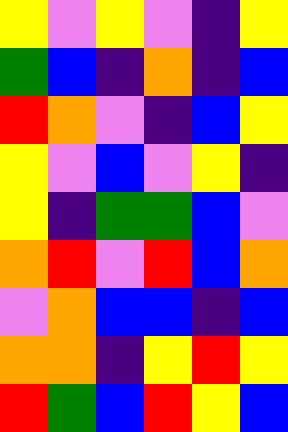[["yellow", "violet", "yellow", "violet", "indigo", "yellow"], ["green", "blue", "indigo", "orange", "indigo", "blue"], ["red", "orange", "violet", "indigo", "blue", "yellow"], ["yellow", "violet", "blue", "violet", "yellow", "indigo"], ["yellow", "indigo", "green", "green", "blue", "violet"], ["orange", "red", "violet", "red", "blue", "orange"], ["violet", "orange", "blue", "blue", "indigo", "blue"], ["orange", "orange", "indigo", "yellow", "red", "yellow"], ["red", "green", "blue", "red", "yellow", "blue"]]